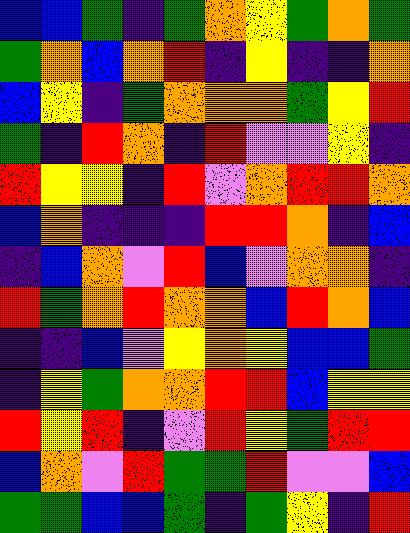[["blue", "blue", "green", "indigo", "green", "orange", "yellow", "green", "orange", "green"], ["green", "orange", "blue", "orange", "red", "indigo", "yellow", "indigo", "indigo", "orange"], ["blue", "yellow", "indigo", "green", "orange", "orange", "orange", "green", "yellow", "red"], ["green", "indigo", "red", "orange", "indigo", "red", "violet", "violet", "yellow", "indigo"], ["red", "yellow", "yellow", "indigo", "red", "violet", "orange", "red", "red", "orange"], ["blue", "orange", "indigo", "indigo", "indigo", "red", "red", "orange", "indigo", "blue"], ["indigo", "blue", "orange", "violet", "red", "blue", "violet", "orange", "orange", "indigo"], ["red", "green", "orange", "red", "orange", "orange", "blue", "red", "orange", "blue"], ["indigo", "indigo", "blue", "violet", "yellow", "orange", "yellow", "blue", "blue", "green"], ["indigo", "yellow", "green", "orange", "orange", "red", "red", "blue", "yellow", "yellow"], ["red", "yellow", "red", "indigo", "violet", "red", "yellow", "green", "red", "red"], ["blue", "orange", "violet", "red", "green", "green", "red", "violet", "violet", "blue"], ["green", "green", "blue", "blue", "green", "indigo", "green", "yellow", "indigo", "red"]]